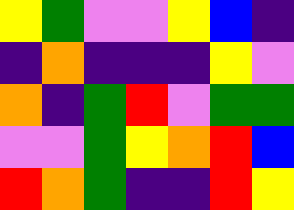[["yellow", "green", "violet", "violet", "yellow", "blue", "indigo"], ["indigo", "orange", "indigo", "indigo", "indigo", "yellow", "violet"], ["orange", "indigo", "green", "red", "violet", "green", "green"], ["violet", "violet", "green", "yellow", "orange", "red", "blue"], ["red", "orange", "green", "indigo", "indigo", "red", "yellow"]]